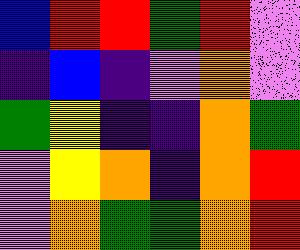[["blue", "red", "red", "green", "red", "violet"], ["indigo", "blue", "indigo", "violet", "orange", "violet"], ["green", "yellow", "indigo", "indigo", "orange", "green"], ["violet", "yellow", "orange", "indigo", "orange", "red"], ["violet", "orange", "green", "green", "orange", "red"]]